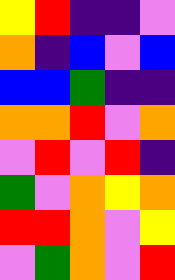[["yellow", "red", "indigo", "indigo", "violet"], ["orange", "indigo", "blue", "violet", "blue"], ["blue", "blue", "green", "indigo", "indigo"], ["orange", "orange", "red", "violet", "orange"], ["violet", "red", "violet", "red", "indigo"], ["green", "violet", "orange", "yellow", "orange"], ["red", "red", "orange", "violet", "yellow"], ["violet", "green", "orange", "violet", "red"]]